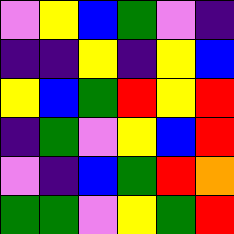[["violet", "yellow", "blue", "green", "violet", "indigo"], ["indigo", "indigo", "yellow", "indigo", "yellow", "blue"], ["yellow", "blue", "green", "red", "yellow", "red"], ["indigo", "green", "violet", "yellow", "blue", "red"], ["violet", "indigo", "blue", "green", "red", "orange"], ["green", "green", "violet", "yellow", "green", "red"]]